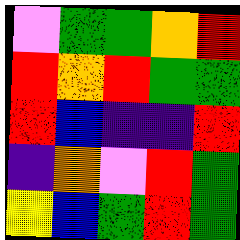[["violet", "green", "green", "orange", "red"], ["red", "orange", "red", "green", "green"], ["red", "blue", "indigo", "indigo", "red"], ["indigo", "orange", "violet", "red", "green"], ["yellow", "blue", "green", "red", "green"]]